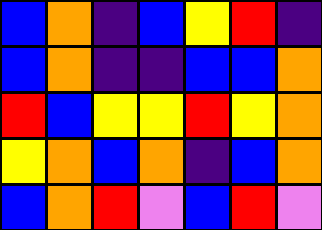[["blue", "orange", "indigo", "blue", "yellow", "red", "indigo"], ["blue", "orange", "indigo", "indigo", "blue", "blue", "orange"], ["red", "blue", "yellow", "yellow", "red", "yellow", "orange"], ["yellow", "orange", "blue", "orange", "indigo", "blue", "orange"], ["blue", "orange", "red", "violet", "blue", "red", "violet"]]